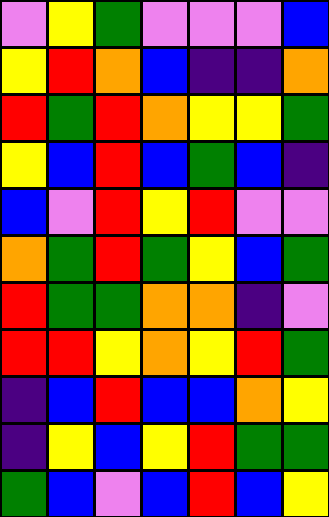[["violet", "yellow", "green", "violet", "violet", "violet", "blue"], ["yellow", "red", "orange", "blue", "indigo", "indigo", "orange"], ["red", "green", "red", "orange", "yellow", "yellow", "green"], ["yellow", "blue", "red", "blue", "green", "blue", "indigo"], ["blue", "violet", "red", "yellow", "red", "violet", "violet"], ["orange", "green", "red", "green", "yellow", "blue", "green"], ["red", "green", "green", "orange", "orange", "indigo", "violet"], ["red", "red", "yellow", "orange", "yellow", "red", "green"], ["indigo", "blue", "red", "blue", "blue", "orange", "yellow"], ["indigo", "yellow", "blue", "yellow", "red", "green", "green"], ["green", "blue", "violet", "blue", "red", "blue", "yellow"]]